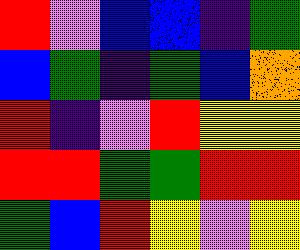[["red", "violet", "blue", "blue", "indigo", "green"], ["blue", "green", "indigo", "green", "blue", "orange"], ["red", "indigo", "violet", "red", "yellow", "yellow"], ["red", "red", "green", "green", "red", "red"], ["green", "blue", "red", "yellow", "violet", "yellow"]]